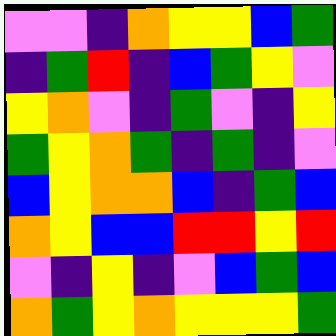[["violet", "violet", "indigo", "orange", "yellow", "yellow", "blue", "green"], ["indigo", "green", "red", "indigo", "blue", "green", "yellow", "violet"], ["yellow", "orange", "violet", "indigo", "green", "violet", "indigo", "yellow"], ["green", "yellow", "orange", "green", "indigo", "green", "indigo", "violet"], ["blue", "yellow", "orange", "orange", "blue", "indigo", "green", "blue"], ["orange", "yellow", "blue", "blue", "red", "red", "yellow", "red"], ["violet", "indigo", "yellow", "indigo", "violet", "blue", "green", "blue"], ["orange", "green", "yellow", "orange", "yellow", "yellow", "yellow", "green"]]